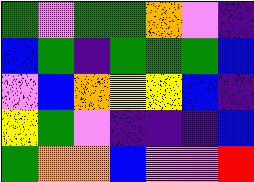[["green", "violet", "green", "green", "orange", "violet", "indigo"], ["blue", "green", "indigo", "green", "green", "green", "blue"], ["violet", "blue", "orange", "yellow", "yellow", "blue", "indigo"], ["yellow", "green", "violet", "indigo", "indigo", "indigo", "blue"], ["green", "orange", "orange", "blue", "violet", "violet", "red"]]